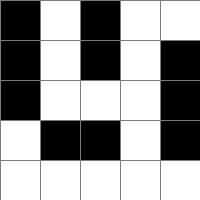[["black", "white", "black", "white", "white"], ["black", "white", "black", "white", "black"], ["black", "white", "white", "white", "black"], ["white", "black", "black", "white", "black"], ["white", "white", "white", "white", "white"]]